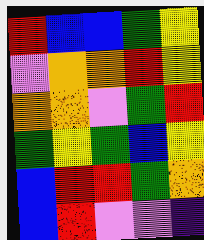[["red", "blue", "blue", "green", "yellow"], ["violet", "orange", "orange", "red", "yellow"], ["orange", "orange", "violet", "green", "red"], ["green", "yellow", "green", "blue", "yellow"], ["blue", "red", "red", "green", "orange"], ["blue", "red", "violet", "violet", "indigo"]]